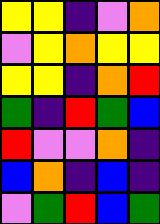[["yellow", "yellow", "indigo", "violet", "orange"], ["violet", "yellow", "orange", "yellow", "yellow"], ["yellow", "yellow", "indigo", "orange", "red"], ["green", "indigo", "red", "green", "blue"], ["red", "violet", "violet", "orange", "indigo"], ["blue", "orange", "indigo", "blue", "indigo"], ["violet", "green", "red", "blue", "green"]]